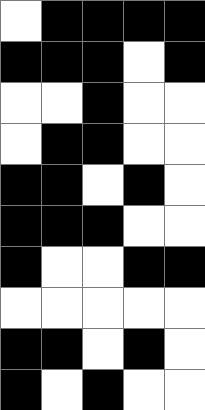[["white", "black", "black", "black", "black"], ["black", "black", "black", "white", "black"], ["white", "white", "black", "white", "white"], ["white", "black", "black", "white", "white"], ["black", "black", "white", "black", "white"], ["black", "black", "black", "white", "white"], ["black", "white", "white", "black", "black"], ["white", "white", "white", "white", "white"], ["black", "black", "white", "black", "white"], ["black", "white", "black", "white", "white"]]